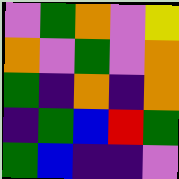[["violet", "green", "orange", "violet", "yellow"], ["orange", "violet", "green", "violet", "orange"], ["green", "indigo", "orange", "indigo", "orange"], ["indigo", "green", "blue", "red", "green"], ["green", "blue", "indigo", "indigo", "violet"]]